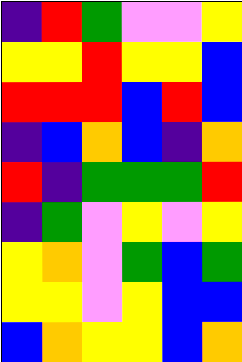[["indigo", "red", "green", "violet", "violet", "yellow"], ["yellow", "yellow", "red", "yellow", "yellow", "blue"], ["red", "red", "red", "blue", "red", "blue"], ["indigo", "blue", "orange", "blue", "indigo", "orange"], ["red", "indigo", "green", "green", "green", "red"], ["indigo", "green", "violet", "yellow", "violet", "yellow"], ["yellow", "orange", "violet", "green", "blue", "green"], ["yellow", "yellow", "violet", "yellow", "blue", "blue"], ["blue", "orange", "yellow", "yellow", "blue", "orange"]]